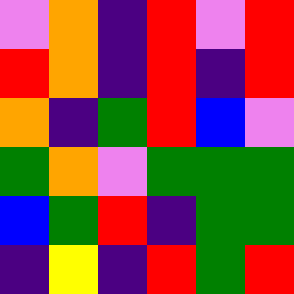[["violet", "orange", "indigo", "red", "violet", "red"], ["red", "orange", "indigo", "red", "indigo", "red"], ["orange", "indigo", "green", "red", "blue", "violet"], ["green", "orange", "violet", "green", "green", "green"], ["blue", "green", "red", "indigo", "green", "green"], ["indigo", "yellow", "indigo", "red", "green", "red"]]